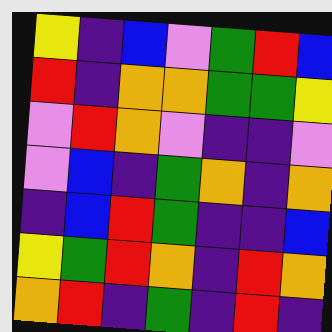[["yellow", "indigo", "blue", "violet", "green", "red", "blue"], ["red", "indigo", "orange", "orange", "green", "green", "yellow"], ["violet", "red", "orange", "violet", "indigo", "indigo", "violet"], ["violet", "blue", "indigo", "green", "orange", "indigo", "orange"], ["indigo", "blue", "red", "green", "indigo", "indigo", "blue"], ["yellow", "green", "red", "orange", "indigo", "red", "orange"], ["orange", "red", "indigo", "green", "indigo", "red", "indigo"]]